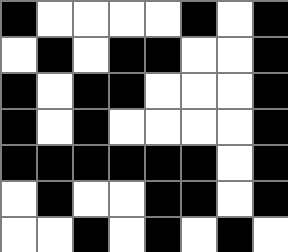[["black", "white", "white", "white", "white", "black", "white", "black"], ["white", "black", "white", "black", "black", "white", "white", "black"], ["black", "white", "black", "black", "white", "white", "white", "black"], ["black", "white", "black", "white", "white", "white", "white", "black"], ["black", "black", "black", "black", "black", "black", "white", "black"], ["white", "black", "white", "white", "black", "black", "white", "black"], ["white", "white", "black", "white", "black", "white", "black", "white"]]